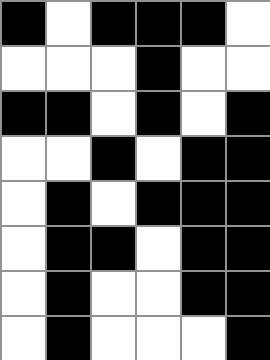[["black", "white", "black", "black", "black", "white"], ["white", "white", "white", "black", "white", "white"], ["black", "black", "white", "black", "white", "black"], ["white", "white", "black", "white", "black", "black"], ["white", "black", "white", "black", "black", "black"], ["white", "black", "black", "white", "black", "black"], ["white", "black", "white", "white", "black", "black"], ["white", "black", "white", "white", "white", "black"]]